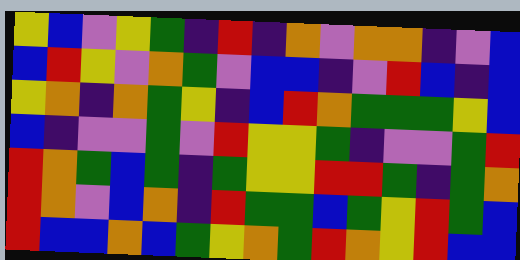[["yellow", "blue", "violet", "yellow", "green", "indigo", "red", "indigo", "orange", "violet", "orange", "orange", "indigo", "violet", "blue"], ["blue", "red", "yellow", "violet", "orange", "green", "violet", "blue", "blue", "indigo", "violet", "red", "blue", "indigo", "blue"], ["yellow", "orange", "indigo", "orange", "green", "yellow", "indigo", "blue", "red", "orange", "green", "green", "green", "yellow", "blue"], ["blue", "indigo", "violet", "violet", "green", "violet", "red", "yellow", "yellow", "green", "indigo", "violet", "violet", "green", "red"], ["red", "orange", "green", "blue", "green", "indigo", "green", "yellow", "yellow", "red", "red", "green", "indigo", "green", "orange"], ["red", "orange", "violet", "blue", "orange", "indigo", "red", "green", "green", "blue", "green", "yellow", "red", "green", "blue"], ["red", "blue", "blue", "orange", "blue", "green", "yellow", "orange", "green", "red", "orange", "yellow", "red", "blue", "blue"]]